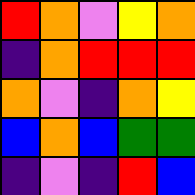[["red", "orange", "violet", "yellow", "orange"], ["indigo", "orange", "red", "red", "red"], ["orange", "violet", "indigo", "orange", "yellow"], ["blue", "orange", "blue", "green", "green"], ["indigo", "violet", "indigo", "red", "blue"]]